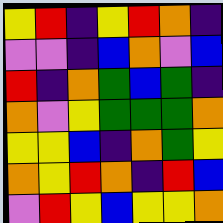[["yellow", "red", "indigo", "yellow", "red", "orange", "indigo"], ["violet", "violet", "indigo", "blue", "orange", "violet", "blue"], ["red", "indigo", "orange", "green", "blue", "green", "indigo"], ["orange", "violet", "yellow", "green", "green", "green", "orange"], ["yellow", "yellow", "blue", "indigo", "orange", "green", "yellow"], ["orange", "yellow", "red", "orange", "indigo", "red", "blue"], ["violet", "red", "yellow", "blue", "yellow", "yellow", "orange"]]